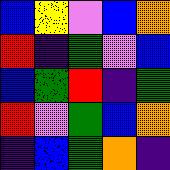[["blue", "yellow", "violet", "blue", "orange"], ["red", "indigo", "green", "violet", "blue"], ["blue", "green", "red", "indigo", "green"], ["red", "violet", "green", "blue", "orange"], ["indigo", "blue", "green", "orange", "indigo"]]